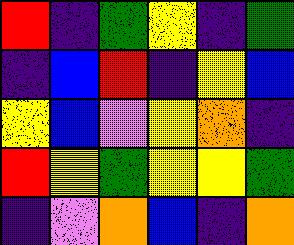[["red", "indigo", "green", "yellow", "indigo", "green"], ["indigo", "blue", "red", "indigo", "yellow", "blue"], ["yellow", "blue", "violet", "yellow", "orange", "indigo"], ["red", "yellow", "green", "yellow", "yellow", "green"], ["indigo", "violet", "orange", "blue", "indigo", "orange"]]